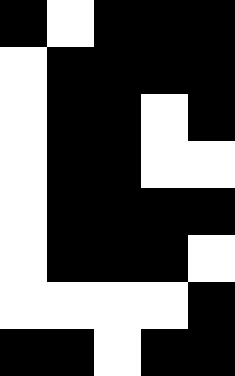[["black", "white", "black", "black", "black"], ["white", "black", "black", "black", "black"], ["white", "black", "black", "white", "black"], ["white", "black", "black", "white", "white"], ["white", "black", "black", "black", "black"], ["white", "black", "black", "black", "white"], ["white", "white", "white", "white", "black"], ["black", "black", "white", "black", "black"]]